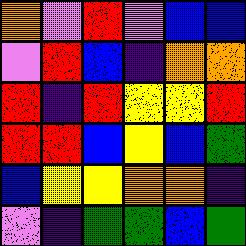[["orange", "violet", "red", "violet", "blue", "blue"], ["violet", "red", "blue", "indigo", "orange", "orange"], ["red", "indigo", "red", "yellow", "yellow", "red"], ["red", "red", "blue", "yellow", "blue", "green"], ["blue", "yellow", "yellow", "orange", "orange", "indigo"], ["violet", "indigo", "green", "green", "blue", "green"]]